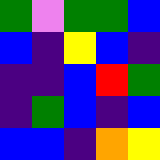[["green", "violet", "green", "green", "blue"], ["blue", "indigo", "yellow", "blue", "indigo"], ["indigo", "indigo", "blue", "red", "green"], ["indigo", "green", "blue", "indigo", "blue"], ["blue", "blue", "indigo", "orange", "yellow"]]